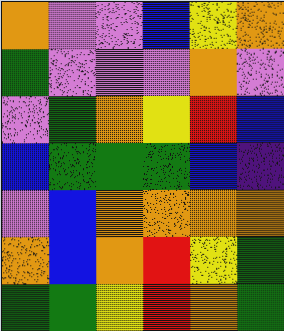[["orange", "violet", "violet", "blue", "yellow", "orange"], ["green", "violet", "violet", "violet", "orange", "violet"], ["violet", "green", "orange", "yellow", "red", "blue"], ["blue", "green", "green", "green", "blue", "indigo"], ["violet", "blue", "orange", "orange", "orange", "orange"], ["orange", "blue", "orange", "red", "yellow", "green"], ["green", "green", "yellow", "red", "orange", "green"]]